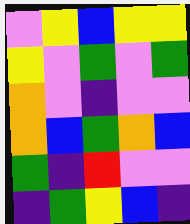[["violet", "yellow", "blue", "yellow", "yellow"], ["yellow", "violet", "green", "violet", "green"], ["orange", "violet", "indigo", "violet", "violet"], ["orange", "blue", "green", "orange", "blue"], ["green", "indigo", "red", "violet", "violet"], ["indigo", "green", "yellow", "blue", "indigo"]]